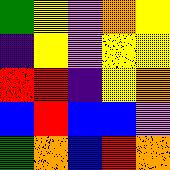[["green", "yellow", "violet", "orange", "yellow"], ["indigo", "yellow", "violet", "yellow", "yellow"], ["red", "red", "indigo", "yellow", "orange"], ["blue", "red", "blue", "blue", "violet"], ["green", "orange", "blue", "red", "orange"]]